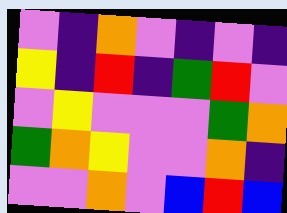[["violet", "indigo", "orange", "violet", "indigo", "violet", "indigo"], ["yellow", "indigo", "red", "indigo", "green", "red", "violet"], ["violet", "yellow", "violet", "violet", "violet", "green", "orange"], ["green", "orange", "yellow", "violet", "violet", "orange", "indigo"], ["violet", "violet", "orange", "violet", "blue", "red", "blue"]]